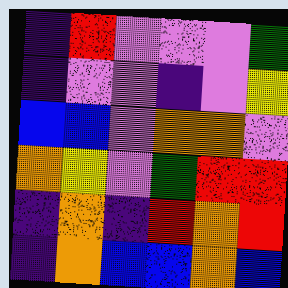[["indigo", "red", "violet", "violet", "violet", "green"], ["indigo", "violet", "violet", "indigo", "violet", "yellow"], ["blue", "blue", "violet", "orange", "orange", "violet"], ["orange", "yellow", "violet", "green", "red", "red"], ["indigo", "orange", "indigo", "red", "orange", "red"], ["indigo", "orange", "blue", "blue", "orange", "blue"]]